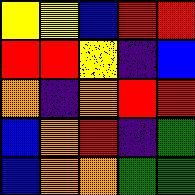[["yellow", "yellow", "blue", "red", "red"], ["red", "red", "yellow", "indigo", "blue"], ["orange", "indigo", "orange", "red", "red"], ["blue", "orange", "red", "indigo", "green"], ["blue", "orange", "orange", "green", "green"]]